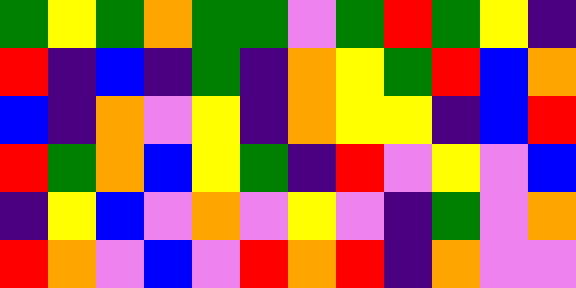[["green", "yellow", "green", "orange", "green", "green", "violet", "green", "red", "green", "yellow", "indigo"], ["red", "indigo", "blue", "indigo", "green", "indigo", "orange", "yellow", "green", "red", "blue", "orange"], ["blue", "indigo", "orange", "violet", "yellow", "indigo", "orange", "yellow", "yellow", "indigo", "blue", "red"], ["red", "green", "orange", "blue", "yellow", "green", "indigo", "red", "violet", "yellow", "violet", "blue"], ["indigo", "yellow", "blue", "violet", "orange", "violet", "yellow", "violet", "indigo", "green", "violet", "orange"], ["red", "orange", "violet", "blue", "violet", "red", "orange", "red", "indigo", "orange", "violet", "violet"]]